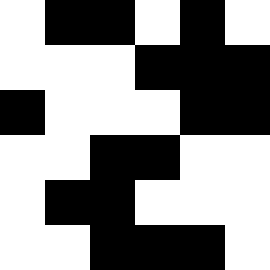[["white", "black", "black", "white", "black", "white"], ["white", "white", "white", "black", "black", "black"], ["black", "white", "white", "white", "black", "black"], ["white", "white", "black", "black", "white", "white"], ["white", "black", "black", "white", "white", "white"], ["white", "white", "black", "black", "black", "white"]]